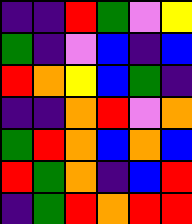[["indigo", "indigo", "red", "green", "violet", "yellow"], ["green", "indigo", "violet", "blue", "indigo", "blue"], ["red", "orange", "yellow", "blue", "green", "indigo"], ["indigo", "indigo", "orange", "red", "violet", "orange"], ["green", "red", "orange", "blue", "orange", "blue"], ["red", "green", "orange", "indigo", "blue", "red"], ["indigo", "green", "red", "orange", "red", "red"]]